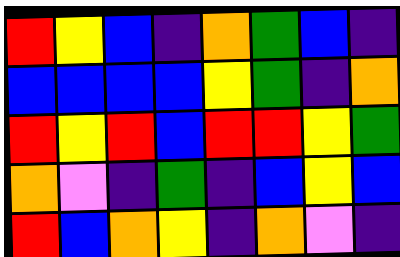[["red", "yellow", "blue", "indigo", "orange", "green", "blue", "indigo"], ["blue", "blue", "blue", "blue", "yellow", "green", "indigo", "orange"], ["red", "yellow", "red", "blue", "red", "red", "yellow", "green"], ["orange", "violet", "indigo", "green", "indigo", "blue", "yellow", "blue"], ["red", "blue", "orange", "yellow", "indigo", "orange", "violet", "indigo"]]